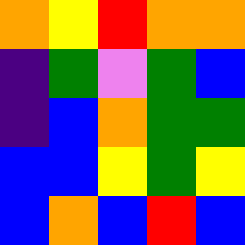[["orange", "yellow", "red", "orange", "orange"], ["indigo", "green", "violet", "green", "blue"], ["indigo", "blue", "orange", "green", "green"], ["blue", "blue", "yellow", "green", "yellow"], ["blue", "orange", "blue", "red", "blue"]]